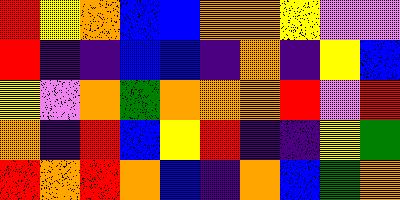[["red", "yellow", "orange", "blue", "blue", "orange", "orange", "yellow", "violet", "violet"], ["red", "indigo", "indigo", "blue", "blue", "indigo", "orange", "indigo", "yellow", "blue"], ["yellow", "violet", "orange", "green", "orange", "orange", "orange", "red", "violet", "red"], ["orange", "indigo", "red", "blue", "yellow", "red", "indigo", "indigo", "yellow", "green"], ["red", "orange", "red", "orange", "blue", "indigo", "orange", "blue", "green", "orange"]]